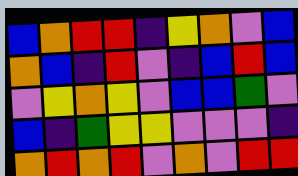[["blue", "orange", "red", "red", "indigo", "yellow", "orange", "violet", "blue"], ["orange", "blue", "indigo", "red", "violet", "indigo", "blue", "red", "blue"], ["violet", "yellow", "orange", "yellow", "violet", "blue", "blue", "green", "violet"], ["blue", "indigo", "green", "yellow", "yellow", "violet", "violet", "violet", "indigo"], ["orange", "red", "orange", "red", "violet", "orange", "violet", "red", "red"]]